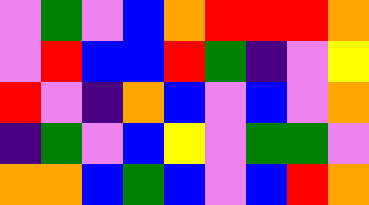[["violet", "green", "violet", "blue", "orange", "red", "red", "red", "orange"], ["violet", "red", "blue", "blue", "red", "green", "indigo", "violet", "yellow"], ["red", "violet", "indigo", "orange", "blue", "violet", "blue", "violet", "orange"], ["indigo", "green", "violet", "blue", "yellow", "violet", "green", "green", "violet"], ["orange", "orange", "blue", "green", "blue", "violet", "blue", "red", "orange"]]